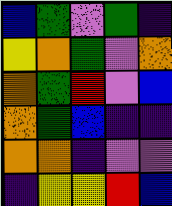[["blue", "green", "violet", "green", "indigo"], ["yellow", "orange", "green", "violet", "orange"], ["orange", "green", "red", "violet", "blue"], ["orange", "green", "blue", "indigo", "indigo"], ["orange", "orange", "indigo", "violet", "violet"], ["indigo", "yellow", "yellow", "red", "blue"]]